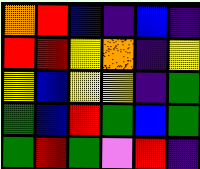[["orange", "red", "blue", "indigo", "blue", "indigo"], ["red", "red", "yellow", "orange", "indigo", "yellow"], ["yellow", "blue", "yellow", "yellow", "indigo", "green"], ["green", "blue", "red", "green", "blue", "green"], ["green", "red", "green", "violet", "red", "indigo"]]